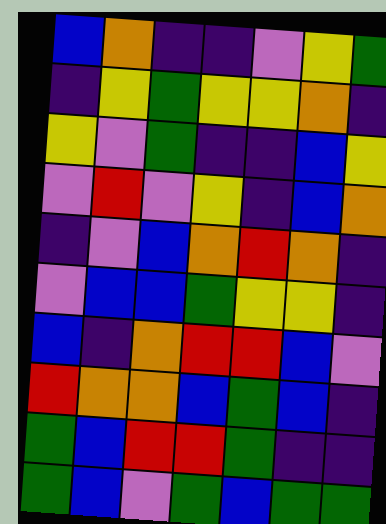[["blue", "orange", "indigo", "indigo", "violet", "yellow", "green"], ["indigo", "yellow", "green", "yellow", "yellow", "orange", "indigo"], ["yellow", "violet", "green", "indigo", "indigo", "blue", "yellow"], ["violet", "red", "violet", "yellow", "indigo", "blue", "orange"], ["indigo", "violet", "blue", "orange", "red", "orange", "indigo"], ["violet", "blue", "blue", "green", "yellow", "yellow", "indigo"], ["blue", "indigo", "orange", "red", "red", "blue", "violet"], ["red", "orange", "orange", "blue", "green", "blue", "indigo"], ["green", "blue", "red", "red", "green", "indigo", "indigo"], ["green", "blue", "violet", "green", "blue", "green", "green"]]